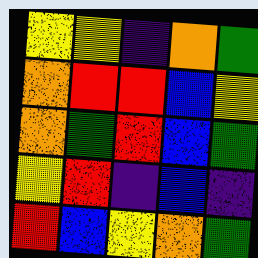[["yellow", "yellow", "indigo", "orange", "green"], ["orange", "red", "red", "blue", "yellow"], ["orange", "green", "red", "blue", "green"], ["yellow", "red", "indigo", "blue", "indigo"], ["red", "blue", "yellow", "orange", "green"]]